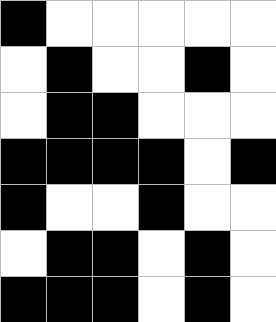[["black", "white", "white", "white", "white", "white"], ["white", "black", "white", "white", "black", "white"], ["white", "black", "black", "white", "white", "white"], ["black", "black", "black", "black", "white", "black"], ["black", "white", "white", "black", "white", "white"], ["white", "black", "black", "white", "black", "white"], ["black", "black", "black", "white", "black", "white"]]